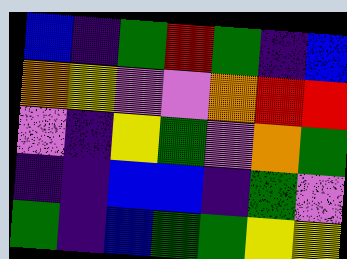[["blue", "indigo", "green", "red", "green", "indigo", "blue"], ["orange", "yellow", "violet", "violet", "orange", "red", "red"], ["violet", "indigo", "yellow", "green", "violet", "orange", "green"], ["indigo", "indigo", "blue", "blue", "indigo", "green", "violet"], ["green", "indigo", "blue", "green", "green", "yellow", "yellow"]]